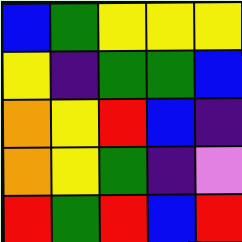[["blue", "green", "yellow", "yellow", "yellow"], ["yellow", "indigo", "green", "green", "blue"], ["orange", "yellow", "red", "blue", "indigo"], ["orange", "yellow", "green", "indigo", "violet"], ["red", "green", "red", "blue", "red"]]